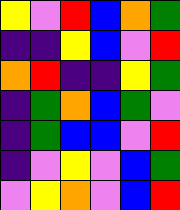[["yellow", "violet", "red", "blue", "orange", "green"], ["indigo", "indigo", "yellow", "blue", "violet", "red"], ["orange", "red", "indigo", "indigo", "yellow", "green"], ["indigo", "green", "orange", "blue", "green", "violet"], ["indigo", "green", "blue", "blue", "violet", "red"], ["indigo", "violet", "yellow", "violet", "blue", "green"], ["violet", "yellow", "orange", "violet", "blue", "red"]]